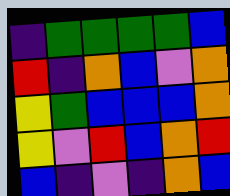[["indigo", "green", "green", "green", "green", "blue"], ["red", "indigo", "orange", "blue", "violet", "orange"], ["yellow", "green", "blue", "blue", "blue", "orange"], ["yellow", "violet", "red", "blue", "orange", "red"], ["blue", "indigo", "violet", "indigo", "orange", "blue"]]